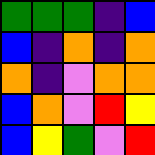[["green", "green", "green", "indigo", "blue"], ["blue", "indigo", "orange", "indigo", "orange"], ["orange", "indigo", "violet", "orange", "orange"], ["blue", "orange", "violet", "red", "yellow"], ["blue", "yellow", "green", "violet", "red"]]